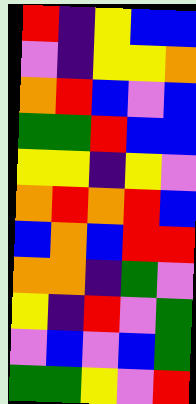[["red", "indigo", "yellow", "blue", "blue"], ["violet", "indigo", "yellow", "yellow", "orange"], ["orange", "red", "blue", "violet", "blue"], ["green", "green", "red", "blue", "blue"], ["yellow", "yellow", "indigo", "yellow", "violet"], ["orange", "red", "orange", "red", "blue"], ["blue", "orange", "blue", "red", "red"], ["orange", "orange", "indigo", "green", "violet"], ["yellow", "indigo", "red", "violet", "green"], ["violet", "blue", "violet", "blue", "green"], ["green", "green", "yellow", "violet", "red"]]